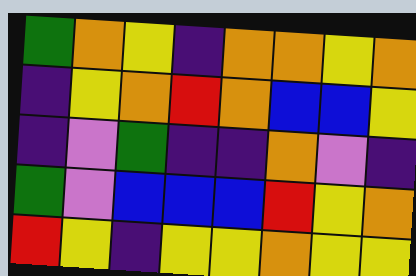[["green", "orange", "yellow", "indigo", "orange", "orange", "yellow", "orange"], ["indigo", "yellow", "orange", "red", "orange", "blue", "blue", "yellow"], ["indigo", "violet", "green", "indigo", "indigo", "orange", "violet", "indigo"], ["green", "violet", "blue", "blue", "blue", "red", "yellow", "orange"], ["red", "yellow", "indigo", "yellow", "yellow", "orange", "yellow", "yellow"]]